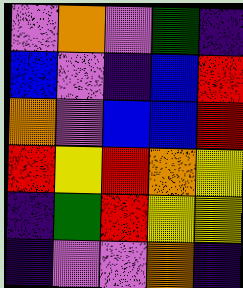[["violet", "orange", "violet", "green", "indigo"], ["blue", "violet", "indigo", "blue", "red"], ["orange", "violet", "blue", "blue", "red"], ["red", "yellow", "red", "orange", "yellow"], ["indigo", "green", "red", "yellow", "yellow"], ["indigo", "violet", "violet", "orange", "indigo"]]